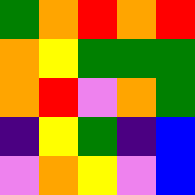[["green", "orange", "red", "orange", "red"], ["orange", "yellow", "green", "green", "green"], ["orange", "red", "violet", "orange", "green"], ["indigo", "yellow", "green", "indigo", "blue"], ["violet", "orange", "yellow", "violet", "blue"]]